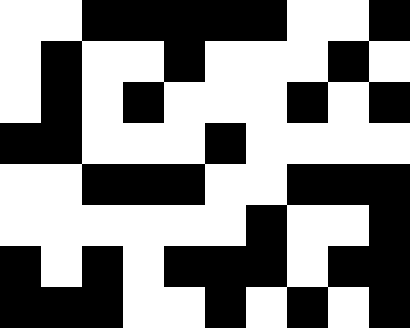[["white", "white", "black", "black", "black", "black", "black", "white", "white", "black"], ["white", "black", "white", "white", "black", "white", "white", "white", "black", "white"], ["white", "black", "white", "black", "white", "white", "white", "black", "white", "black"], ["black", "black", "white", "white", "white", "black", "white", "white", "white", "white"], ["white", "white", "black", "black", "black", "white", "white", "black", "black", "black"], ["white", "white", "white", "white", "white", "white", "black", "white", "white", "black"], ["black", "white", "black", "white", "black", "black", "black", "white", "black", "black"], ["black", "black", "black", "white", "white", "black", "white", "black", "white", "black"]]